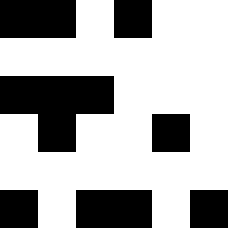[["black", "black", "white", "black", "white", "white"], ["white", "white", "white", "white", "white", "white"], ["black", "black", "black", "white", "white", "white"], ["white", "black", "white", "white", "black", "white"], ["white", "white", "white", "white", "white", "white"], ["black", "white", "black", "black", "white", "black"]]